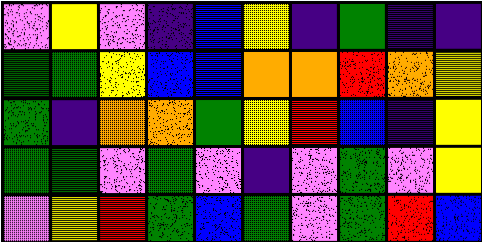[["violet", "yellow", "violet", "indigo", "blue", "yellow", "indigo", "green", "indigo", "indigo"], ["green", "green", "yellow", "blue", "blue", "orange", "orange", "red", "orange", "yellow"], ["green", "indigo", "orange", "orange", "green", "yellow", "red", "blue", "indigo", "yellow"], ["green", "green", "violet", "green", "violet", "indigo", "violet", "green", "violet", "yellow"], ["violet", "yellow", "red", "green", "blue", "green", "violet", "green", "red", "blue"]]